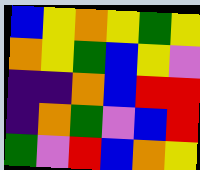[["blue", "yellow", "orange", "yellow", "green", "yellow"], ["orange", "yellow", "green", "blue", "yellow", "violet"], ["indigo", "indigo", "orange", "blue", "red", "red"], ["indigo", "orange", "green", "violet", "blue", "red"], ["green", "violet", "red", "blue", "orange", "yellow"]]